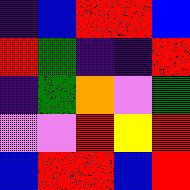[["indigo", "blue", "red", "red", "blue"], ["red", "green", "indigo", "indigo", "red"], ["indigo", "green", "orange", "violet", "green"], ["violet", "violet", "red", "yellow", "red"], ["blue", "red", "red", "blue", "red"]]